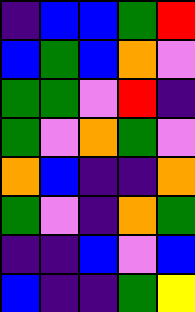[["indigo", "blue", "blue", "green", "red"], ["blue", "green", "blue", "orange", "violet"], ["green", "green", "violet", "red", "indigo"], ["green", "violet", "orange", "green", "violet"], ["orange", "blue", "indigo", "indigo", "orange"], ["green", "violet", "indigo", "orange", "green"], ["indigo", "indigo", "blue", "violet", "blue"], ["blue", "indigo", "indigo", "green", "yellow"]]